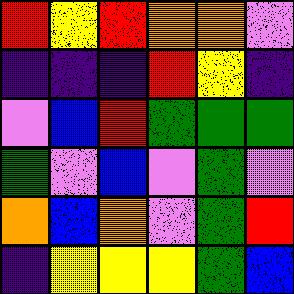[["red", "yellow", "red", "orange", "orange", "violet"], ["indigo", "indigo", "indigo", "red", "yellow", "indigo"], ["violet", "blue", "red", "green", "green", "green"], ["green", "violet", "blue", "violet", "green", "violet"], ["orange", "blue", "orange", "violet", "green", "red"], ["indigo", "yellow", "yellow", "yellow", "green", "blue"]]